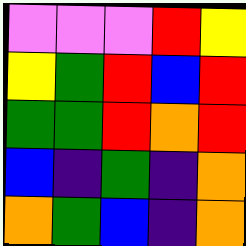[["violet", "violet", "violet", "red", "yellow"], ["yellow", "green", "red", "blue", "red"], ["green", "green", "red", "orange", "red"], ["blue", "indigo", "green", "indigo", "orange"], ["orange", "green", "blue", "indigo", "orange"]]